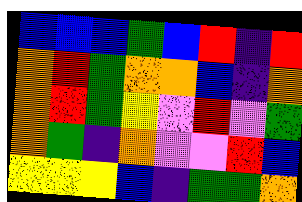[["blue", "blue", "blue", "green", "blue", "red", "indigo", "red"], ["orange", "red", "green", "orange", "orange", "blue", "indigo", "orange"], ["orange", "red", "green", "yellow", "violet", "red", "violet", "green"], ["orange", "green", "indigo", "orange", "violet", "violet", "red", "blue"], ["yellow", "yellow", "yellow", "blue", "indigo", "green", "green", "orange"]]